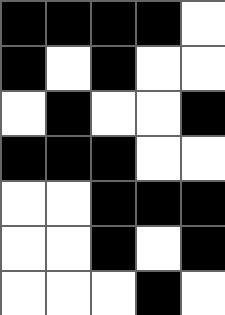[["black", "black", "black", "black", "white"], ["black", "white", "black", "white", "white"], ["white", "black", "white", "white", "black"], ["black", "black", "black", "white", "white"], ["white", "white", "black", "black", "black"], ["white", "white", "black", "white", "black"], ["white", "white", "white", "black", "white"]]